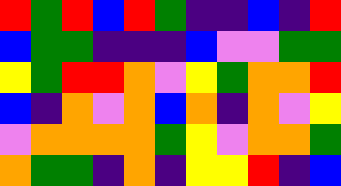[["red", "green", "red", "blue", "red", "green", "indigo", "indigo", "blue", "indigo", "red"], ["blue", "green", "green", "indigo", "indigo", "indigo", "blue", "violet", "violet", "green", "green"], ["yellow", "green", "red", "red", "orange", "violet", "yellow", "green", "orange", "orange", "red"], ["blue", "indigo", "orange", "violet", "orange", "blue", "orange", "indigo", "orange", "violet", "yellow"], ["violet", "orange", "orange", "orange", "orange", "green", "yellow", "violet", "orange", "orange", "green"], ["orange", "green", "green", "indigo", "orange", "indigo", "yellow", "yellow", "red", "indigo", "blue"]]